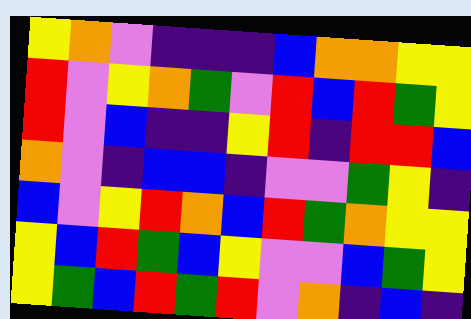[["yellow", "orange", "violet", "indigo", "indigo", "indigo", "blue", "orange", "orange", "yellow", "yellow"], ["red", "violet", "yellow", "orange", "green", "violet", "red", "blue", "red", "green", "yellow"], ["red", "violet", "blue", "indigo", "indigo", "yellow", "red", "indigo", "red", "red", "blue"], ["orange", "violet", "indigo", "blue", "blue", "indigo", "violet", "violet", "green", "yellow", "indigo"], ["blue", "violet", "yellow", "red", "orange", "blue", "red", "green", "orange", "yellow", "yellow"], ["yellow", "blue", "red", "green", "blue", "yellow", "violet", "violet", "blue", "green", "yellow"], ["yellow", "green", "blue", "red", "green", "red", "violet", "orange", "indigo", "blue", "indigo"]]